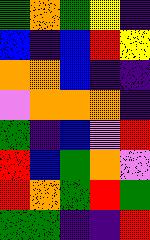[["green", "orange", "green", "yellow", "indigo"], ["blue", "indigo", "blue", "red", "yellow"], ["orange", "orange", "blue", "indigo", "indigo"], ["violet", "orange", "orange", "orange", "indigo"], ["green", "indigo", "blue", "violet", "red"], ["red", "blue", "green", "orange", "violet"], ["red", "orange", "green", "red", "green"], ["green", "green", "indigo", "indigo", "red"]]